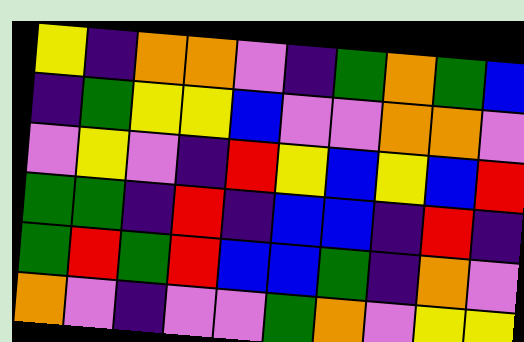[["yellow", "indigo", "orange", "orange", "violet", "indigo", "green", "orange", "green", "blue"], ["indigo", "green", "yellow", "yellow", "blue", "violet", "violet", "orange", "orange", "violet"], ["violet", "yellow", "violet", "indigo", "red", "yellow", "blue", "yellow", "blue", "red"], ["green", "green", "indigo", "red", "indigo", "blue", "blue", "indigo", "red", "indigo"], ["green", "red", "green", "red", "blue", "blue", "green", "indigo", "orange", "violet"], ["orange", "violet", "indigo", "violet", "violet", "green", "orange", "violet", "yellow", "yellow"]]